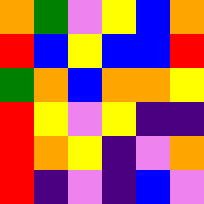[["orange", "green", "violet", "yellow", "blue", "orange"], ["red", "blue", "yellow", "blue", "blue", "red"], ["green", "orange", "blue", "orange", "orange", "yellow"], ["red", "yellow", "violet", "yellow", "indigo", "indigo"], ["red", "orange", "yellow", "indigo", "violet", "orange"], ["red", "indigo", "violet", "indigo", "blue", "violet"]]